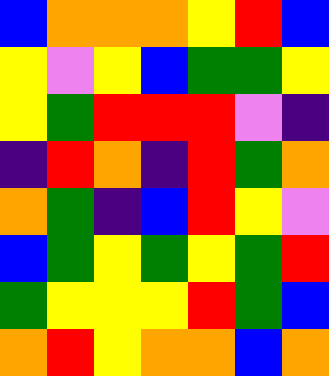[["blue", "orange", "orange", "orange", "yellow", "red", "blue"], ["yellow", "violet", "yellow", "blue", "green", "green", "yellow"], ["yellow", "green", "red", "red", "red", "violet", "indigo"], ["indigo", "red", "orange", "indigo", "red", "green", "orange"], ["orange", "green", "indigo", "blue", "red", "yellow", "violet"], ["blue", "green", "yellow", "green", "yellow", "green", "red"], ["green", "yellow", "yellow", "yellow", "red", "green", "blue"], ["orange", "red", "yellow", "orange", "orange", "blue", "orange"]]